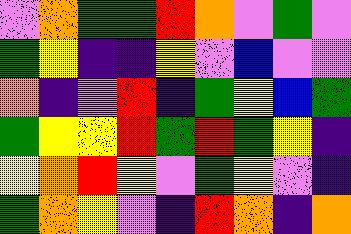[["violet", "orange", "green", "green", "red", "orange", "violet", "green", "violet"], ["green", "yellow", "indigo", "indigo", "yellow", "violet", "blue", "violet", "violet"], ["orange", "indigo", "violet", "red", "indigo", "green", "yellow", "blue", "green"], ["green", "yellow", "yellow", "red", "green", "red", "green", "yellow", "indigo"], ["yellow", "orange", "red", "yellow", "violet", "green", "yellow", "violet", "indigo"], ["green", "orange", "yellow", "violet", "indigo", "red", "orange", "indigo", "orange"]]